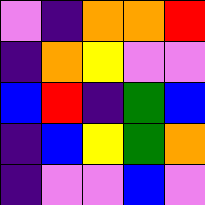[["violet", "indigo", "orange", "orange", "red"], ["indigo", "orange", "yellow", "violet", "violet"], ["blue", "red", "indigo", "green", "blue"], ["indigo", "blue", "yellow", "green", "orange"], ["indigo", "violet", "violet", "blue", "violet"]]